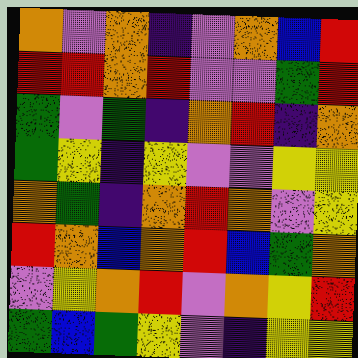[["orange", "violet", "orange", "indigo", "violet", "orange", "blue", "red"], ["red", "red", "orange", "red", "violet", "violet", "green", "red"], ["green", "violet", "green", "indigo", "orange", "red", "indigo", "orange"], ["green", "yellow", "indigo", "yellow", "violet", "violet", "yellow", "yellow"], ["orange", "green", "indigo", "orange", "red", "orange", "violet", "yellow"], ["red", "orange", "blue", "orange", "red", "blue", "green", "orange"], ["violet", "yellow", "orange", "red", "violet", "orange", "yellow", "red"], ["green", "blue", "green", "yellow", "violet", "indigo", "yellow", "yellow"]]